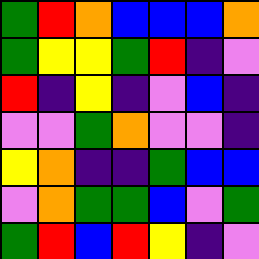[["green", "red", "orange", "blue", "blue", "blue", "orange"], ["green", "yellow", "yellow", "green", "red", "indigo", "violet"], ["red", "indigo", "yellow", "indigo", "violet", "blue", "indigo"], ["violet", "violet", "green", "orange", "violet", "violet", "indigo"], ["yellow", "orange", "indigo", "indigo", "green", "blue", "blue"], ["violet", "orange", "green", "green", "blue", "violet", "green"], ["green", "red", "blue", "red", "yellow", "indigo", "violet"]]